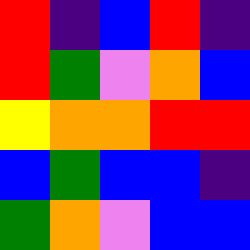[["red", "indigo", "blue", "red", "indigo"], ["red", "green", "violet", "orange", "blue"], ["yellow", "orange", "orange", "red", "red"], ["blue", "green", "blue", "blue", "indigo"], ["green", "orange", "violet", "blue", "blue"]]